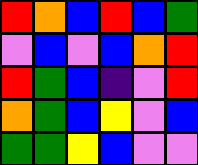[["red", "orange", "blue", "red", "blue", "green"], ["violet", "blue", "violet", "blue", "orange", "red"], ["red", "green", "blue", "indigo", "violet", "red"], ["orange", "green", "blue", "yellow", "violet", "blue"], ["green", "green", "yellow", "blue", "violet", "violet"]]